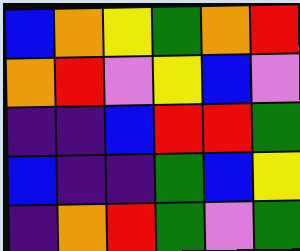[["blue", "orange", "yellow", "green", "orange", "red"], ["orange", "red", "violet", "yellow", "blue", "violet"], ["indigo", "indigo", "blue", "red", "red", "green"], ["blue", "indigo", "indigo", "green", "blue", "yellow"], ["indigo", "orange", "red", "green", "violet", "green"]]